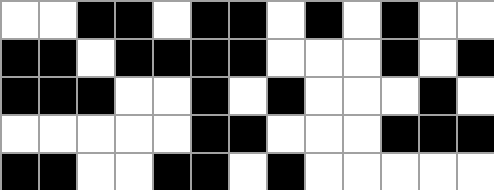[["white", "white", "black", "black", "white", "black", "black", "white", "black", "white", "black", "white", "white"], ["black", "black", "white", "black", "black", "black", "black", "white", "white", "white", "black", "white", "black"], ["black", "black", "black", "white", "white", "black", "white", "black", "white", "white", "white", "black", "white"], ["white", "white", "white", "white", "white", "black", "black", "white", "white", "white", "black", "black", "black"], ["black", "black", "white", "white", "black", "black", "white", "black", "white", "white", "white", "white", "white"]]